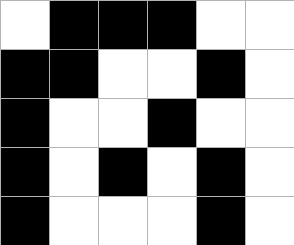[["white", "black", "black", "black", "white", "white"], ["black", "black", "white", "white", "black", "white"], ["black", "white", "white", "black", "white", "white"], ["black", "white", "black", "white", "black", "white"], ["black", "white", "white", "white", "black", "white"]]